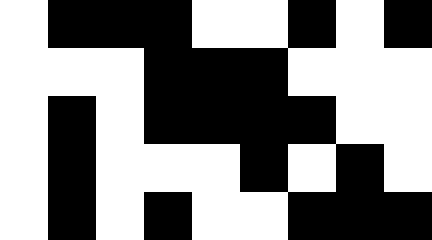[["white", "black", "black", "black", "white", "white", "black", "white", "black"], ["white", "white", "white", "black", "black", "black", "white", "white", "white"], ["white", "black", "white", "black", "black", "black", "black", "white", "white"], ["white", "black", "white", "white", "white", "black", "white", "black", "white"], ["white", "black", "white", "black", "white", "white", "black", "black", "black"]]